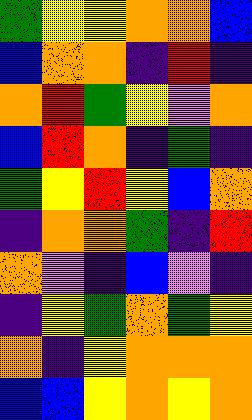[["green", "yellow", "yellow", "orange", "orange", "blue"], ["blue", "orange", "orange", "indigo", "red", "indigo"], ["orange", "red", "green", "yellow", "violet", "orange"], ["blue", "red", "orange", "indigo", "green", "indigo"], ["green", "yellow", "red", "yellow", "blue", "orange"], ["indigo", "orange", "orange", "green", "indigo", "red"], ["orange", "violet", "indigo", "blue", "violet", "indigo"], ["indigo", "yellow", "green", "orange", "green", "yellow"], ["orange", "indigo", "yellow", "orange", "orange", "orange"], ["blue", "blue", "yellow", "orange", "yellow", "orange"]]